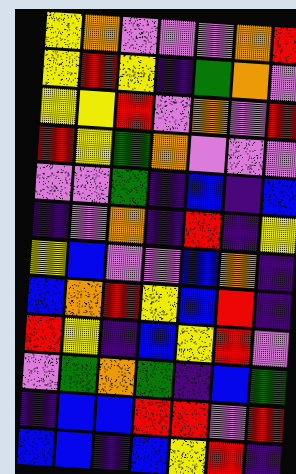[["yellow", "orange", "violet", "violet", "violet", "orange", "red"], ["yellow", "red", "yellow", "indigo", "green", "orange", "violet"], ["yellow", "yellow", "red", "violet", "orange", "violet", "red"], ["red", "yellow", "green", "orange", "violet", "violet", "violet"], ["violet", "violet", "green", "indigo", "blue", "indigo", "blue"], ["indigo", "violet", "orange", "indigo", "red", "indigo", "yellow"], ["yellow", "blue", "violet", "violet", "blue", "orange", "indigo"], ["blue", "orange", "red", "yellow", "blue", "red", "indigo"], ["red", "yellow", "indigo", "blue", "yellow", "red", "violet"], ["violet", "green", "orange", "green", "indigo", "blue", "green"], ["indigo", "blue", "blue", "red", "red", "violet", "red"], ["blue", "blue", "indigo", "blue", "yellow", "red", "indigo"]]